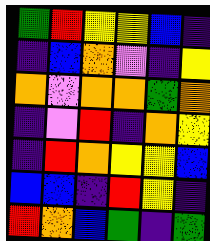[["green", "red", "yellow", "yellow", "blue", "indigo"], ["indigo", "blue", "orange", "violet", "indigo", "yellow"], ["orange", "violet", "orange", "orange", "green", "orange"], ["indigo", "violet", "red", "indigo", "orange", "yellow"], ["indigo", "red", "orange", "yellow", "yellow", "blue"], ["blue", "blue", "indigo", "red", "yellow", "indigo"], ["red", "orange", "blue", "green", "indigo", "green"]]